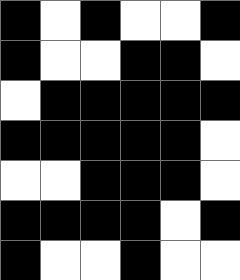[["black", "white", "black", "white", "white", "black"], ["black", "white", "white", "black", "black", "white"], ["white", "black", "black", "black", "black", "black"], ["black", "black", "black", "black", "black", "white"], ["white", "white", "black", "black", "black", "white"], ["black", "black", "black", "black", "white", "black"], ["black", "white", "white", "black", "white", "white"]]